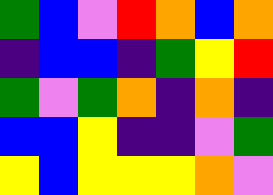[["green", "blue", "violet", "red", "orange", "blue", "orange"], ["indigo", "blue", "blue", "indigo", "green", "yellow", "red"], ["green", "violet", "green", "orange", "indigo", "orange", "indigo"], ["blue", "blue", "yellow", "indigo", "indigo", "violet", "green"], ["yellow", "blue", "yellow", "yellow", "yellow", "orange", "violet"]]